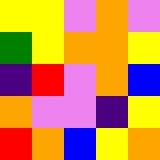[["yellow", "yellow", "violet", "orange", "violet"], ["green", "yellow", "orange", "orange", "yellow"], ["indigo", "red", "violet", "orange", "blue"], ["orange", "violet", "violet", "indigo", "yellow"], ["red", "orange", "blue", "yellow", "orange"]]